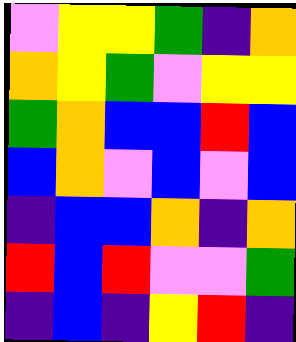[["violet", "yellow", "yellow", "green", "indigo", "orange"], ["orange", "yellow", "green", "violet", "yellow", "yellow"], ["green", "orange", "blue", "blue", "red", "blue"], ["blue", "orange", "violet", "blue", "violet", "blue"], ["indigo", "blue", "blue", "orange", "indigo", "orange"], ["red", "blue", "red", "violet", "violet", "green"], ["indigo", "blue", "indigo", "yellow", "red", "indigo"]]